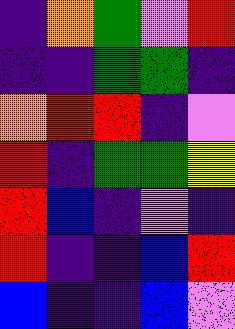[["indigo", "orange", "green", "violet", "red"], ["indigo", "indigo", "green", "green", "indigo"], ["orange", "red", "red", "indigo", "violet"], ["red", "indigo", "green", "green", "yellow"], ["red", "blue", "indigo", "violet", "indigo"], ["red", "indigo", "indigo", "blue", "red"], ["blue", "indigo", "indigo", "blue", "violet"]]